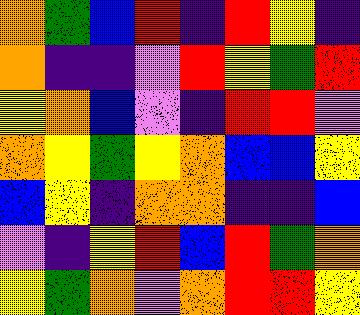[["orange", "green", "blue", "red", "indigo", "red", "yellow", "indigo"], ["orange", "indigo", "indigo", "violet", "red", "yellow", "green", "red"], ["yellow", "orange", "blue", "violet", "indigo", "red", "red", "violet"], ["orange", "yellow", "green", "yellow", "orange", "blue", "blue", "yellow"], ["blue", "yellow", "indigo", "orange", "orange", "indigo", "indigo", "blue"], ["violet", "indigo", "yellow", "red", "blue", "red", "green", "orange"], ["yellow", "green", "orange", "violet", "orange", "red", "red", "yellow"]]